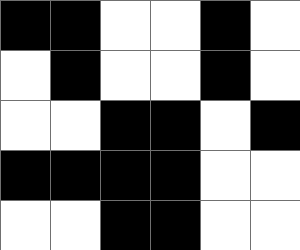[["black", "black", "white", "white", "black", "white"], ["white", "black", "white", "white", "black", "white"], ["white", "white", "black", "black", "white", "black"], ["black", "black", "black", "black", "white", "white"], ["white", "white", "black", "black", "white", "white"]]